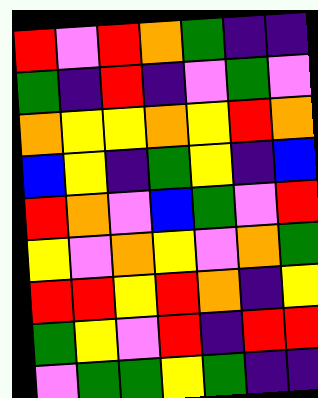[["red", "violet", "red", "orange", "green", "indigo", "indigo"], ["green", "indigo", "red", "indigo", "violet", "green", "violet"], ["orange", "yellow", "yellow", "orange", "yellow", "red", "orange"], ["blue", "yellow", "indigo", "green", "yellow", "indigo", "blue"], ["red", "orange", "violet", "blue", "green", "violet", "red"], ["yellow", "violet", "orange", "yellow", "violet", "orange", "green"], ["red", "red", "yellow", "red", "orange", "indigo", "yellow"], ["green", "yellow", "violet", "red", "indigo", "red", "red"], ["violet", "green", "green", "yellow", "green", "indigo", "indigo"]]